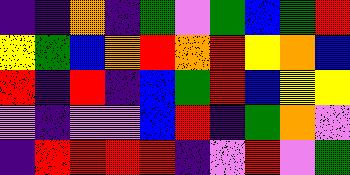[["indigo", "indigo", "orange", "indigo", "green", "violet", "green", "blue", "green", "red"], ["yellow", "green", "blue", "orange", "red", "orange", "red", "yellow", "orange", "blue"], ["red", "indigo", "red", "indigo", "blue", "green", "red", "blue", "yellow", "yellow"], ["violet", "indigo", "violet", "violet", "blue", "red", "indigo", "green", "orange", "violet"], ["indigo", "red", "red", "red", "red", "indigo", "violet", "red", "violet", "green"]]